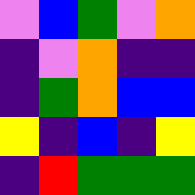[["violet", "blue", "green", "violet", "orange"], ["indigo", "violet", "orange", "indigo", "indigo"], ["indigo", "green", "orange", "blue", "blue"], ["yellow", "indigo", "blue", "indigo", "yellow"], ["indigo", "red", "green", "green", "green"]]